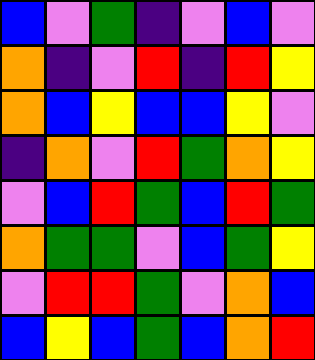[["blue", "violet", "green", "indigo", "violet", "blue", "violet"], ["orange", "indigo", "violet", "red", "indigo", "red", "yellow"], ["orange", "blue", "yellow", "blue", "blue", "yellow", "violet"], ["indigo", "orange", "violet", "red", "green", "orange", "yellow"], ["violet", "blue", "red", "green", "blue", "red", "green"], ["orange", "green", "green", "violet", "blue", "green", "yellow"], ["violet", "red", "red", "green", "violet", "orange", "blue"], ["blue", "yellow", "blue", "green", "blue", "orange", "red"]]